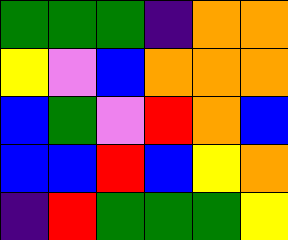[["green", "green", "green", "indigo", "orange", "orange"], ["yellow", "violet", "blue", "orange", "orange", "orange"], ["blue", "green", "violet", "red", "orange", "blue"], ["blue", "blue", "red", "blue", "yellow", "orange"], ["indigo", "red", "green", "green", "green", "yellow"]]